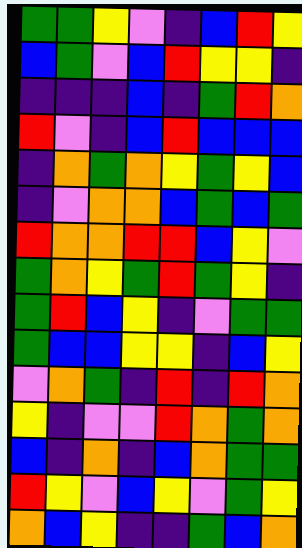[["green", "green", "yellow", "violet", "indigo", "blue", "red", "yellow"], ["blue", "green", "violet", "blue", "red", "yellow", "yellow", "indigo"], ["indigo", "indigo", "indigo", "blue", "indigo", "green", "red", "orange"], ["red", "violet", "indigo", "blue", "red", "blue", "blue", "blue"], ["indigo", "orange", "green", "orange", "yellow", "green", "yellow", "blue"], ["indigo", "violet", "orange", "orange", "blue", "green", "blue", "green"], ["red", "orange", "orange", "red", "red", "blue", "yellow", "violet"], ["green", "orange", "yellow", "green", "red", "green", "yellow", "indigo"], ["green", "red", "blue", "yellow", "indigo", "violet", "green", "green"], ["green", "blue", "blue", "yellow", "yellow", "indigo", "blue", "yellow"], ["violet", "orange", "green", "indigo", "red", "indigo", "red", "orange"], ["yellow", "indigo", "violet", "violet", "red", "orange", "green", "orange"], ["blue", "indigo", "orange", "indigo", "blue", "orange", "green", "green"], ["red", "yellow", "violet", "blue", "yellow", "violet", "green", "yellow"], ["orange", "blue", "yellow", "indigo", "indigo", "green", "blue", "orange"]]